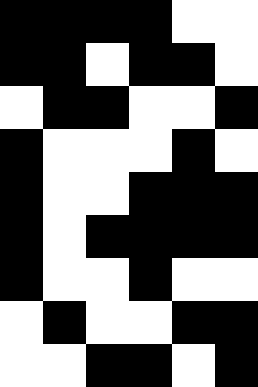[["black", "black", "black", "black", "white", "white"], ["black", "black", "white", "black", "black", "white"], ["white", "black", "black", "white", "white", "black"], ["black", "white", "white", "white", "black", "white"], ["black", "white", "white", "black", "black", "black"], ["black", "white", "black", "black", "black", "black"], ["black", "white", "white", "black", "white", "white"], ["white", "black", "white", "white", "black", "black"], ["white", "white", "black", "black", "white", "black"]]